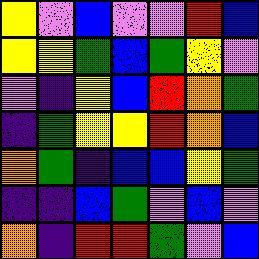[["yellow", "violet", "blue", "violet", "violet", "red", "blue"], ["yellow", "yellow", "green", "blue", "green", "yellow", "violet"], ["violet", "indigo", "yellow", "blue", "red", "orange", "green"], ["indigo", "green", "yellow", "yellow", "red", "orange", "blue"], ["orange", "green", "indigo", "blue", "blue", "yellow", "green"], ["indigo", "indigo", "blue", "green", "violet", "blue", "violet"], ["orange", "indigo", "red", "red", "green", "violet", "blue"]]